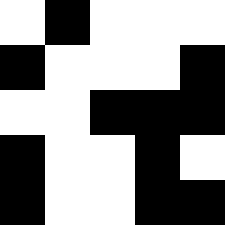[["white", "black", "white", "white", "white"], ["black", "white", "white", "white", "black"], ["white", "white", "black", "black", "black"], ["black", "white", "white", "black", "white"], ["black", "white", "white", "black", "black"]]